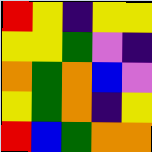[["red", "yellow", "indigo", "yellow", "yellow"], ["yellow", "yellow", "green", "violet", "indigo"], ["orange", "green", "orange", "blue", "violet"], ["yellow", "green", "orange", "indigo", "yellow"], ["red", "blue", "green", "orange", "orange"]]